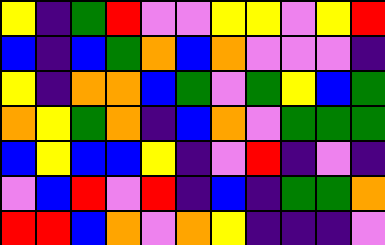[["yellow", "indigo", "green", "red", "violet", "violet", "yellow", "yellow", "violet", "yellow", "red"], ["blue", "indigo", "blue", "green", "orange", "blue", "orange", "violet", "violet", "violet", "indigo"], ["yellow", "indigo", "orange", "orange", "blue", "green", "violet", "green", "yellow", "blue", "green"], ["orange", "yellow", "green", "orange", "indigo", "blue", "orange", "violet", "green", "green", "green"], ["blue", "yellow", "blue", "blue", "yellow", "indigo", "violet", "red", "indigo", "violet", "indigo"], ["violet", "blue", "red", "violet", "red", "indigo", "blue", "indigo", "green", "green", "orange"], ["red", "red", "blue", "orange", "violet", "orange", "yellow", "indigo", "indigo", "indigo", "violet"]]